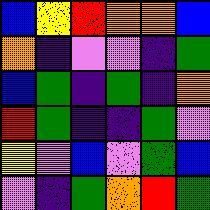[["blue", "yellow", "red", "orange", "orange", "blue"], ["orange", "indigo", "violet", "violet", "indigo", "green"], ["blue", "green", "indigo", "green", "indigo", "orange"], ["red", "green", "indigo", "indigo", "green", "violet"], ["yellow", "violet", "blue", "violet", "green", "blue"], ["violet", "indigo", "green", "orange", "red", "green"]]